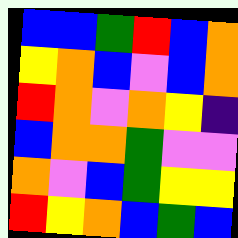[["blue", "blue", "green", "red", "blue", "orange"], ["yellow", "orange", "blue", "violet", "blue", "orange"], ["red", "orange", "violet", "orange", "yellow", "indigo"], ["blue", "orange", "orange", "green", "violet", "violet"], ["orange", "violet", "blue", "green", "yellow", "yellow"], ["red", "yellow", "orange", "blue", "green", "blue"]]